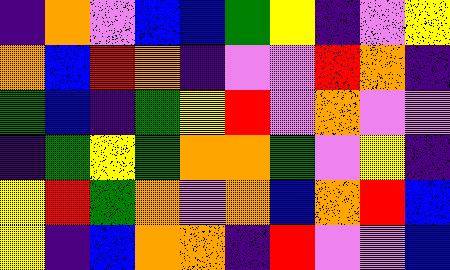[["indigo", "orange", "violet", "blue", "blue", "green", "yellow", "indigo", "violet", "yellow"], ["orange", "blue", "red", "orange", "indigo", "violet", "violet", "red", "orange", "indigo"], ["green", "blue", "indigo", "green", "yellow", "red", "violet", "orange", "violet", "violet"], ["indigo", "green", "yellow", "green", "orange", "orange", "green", "violet", "yellow", "indigo"], ["yellow", "red", "green", "orange", "violet", "orange", "blue", "orange", "red", "blue"], ["yellow", "indigo", "blue", "orange", "orange", "indigo", "red", "violet", "violet", "blue"]]